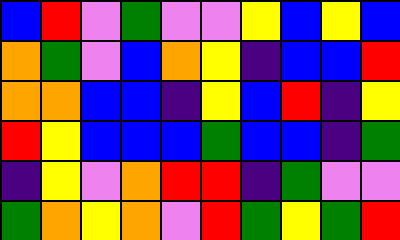[["blue", "red", "violet", "green", "violet", "violet", "yellow", "blue", "yellow", "blue"], ["orange", "green", "violet", "blue", "orange", "yellow", "indigo", "blue", "blue", "red"], ["orange", "orange", "blue", "blue", "indigo", "yellow", "blue", "red", "indigo", "yellow"], ["red", "yellow", "blue", "blue", "blue", "green", "blue", "blue", "indigo", "green"], ["indigo", "yellow", "violet", "orange", "red", "red", "indigo", "green", "violet", "violet"], ["green", "orange", "yellow", "orange", "violet", "red", "green", "yellow", "green", "red"]]